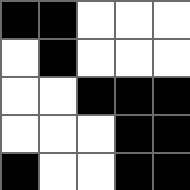[["black", "black", "white", "white", "white"], ["white", "black", "white", "white", "white"], ["white", "white", "black", "black", "black"], ["white", "white", "white", "black", "black"], ["black", "white", "white", "black", "black"]]